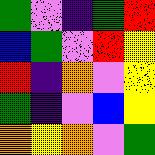[["green", "violet", "indigo", "green", "red"], ["blue", "green", "violet", "red", "yellow"], ["red", "indigo", "orange", "violet", "yellow"], ["green", "indigo", "violet", "blue", "yellow"], ["orange", "yellow", "orange", "violet", "green"]]